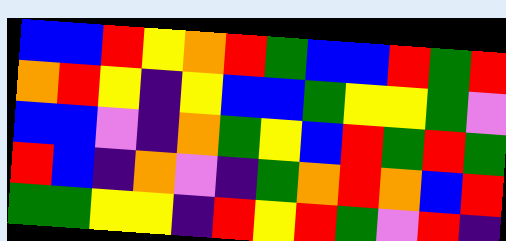[["blue", "blue", "red", "yellow", "orange", "red", "green", "blue", "blue", "red", "green", "red"], ["orange", "red", "yellow", "indigo", "yellow", "blue", "blue", "green", "yellow", "yellow", "green", "violet"], ["blue", "blue", "violet", "indigo", "orange", "green", "yellow", "blue", "red", "green", "red", "green"], ["red", "blue", "indigo", "orange", "violet", "indigo", "green", "orange", "red", "orange", "blue", "red"], ["green", "green", "yellow", "yellow", "indigo", "red", "yellow", "red", "green", "violet", "red", "indigo"]]